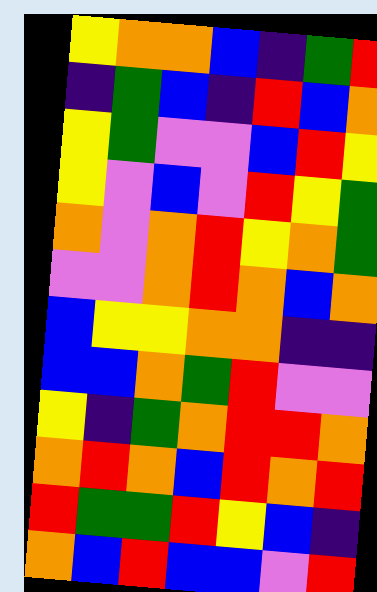[["yellow", "orange", "orange", "blue", "indigo", "green", "red"], ["indigo", "green", "blue", "indigo", "red", "blue", "orange"], ["yellow", "green", "violet", "violet", "blue", "red", "yellow"], ["yellow", "violet", "blue", "violet", "red", "yellow", "green"], ["orange", "violet", "orange", "red", "yellow", "orange", "green"], ["violet", "violet", "orange", "red", "orange", "blue", "orange"], ["blue", "yellow", "yellow", "orange", "orange", "indigo", "indigo"], ["blue", "blue", "orange", "green", "red", "violet", "violet"], ["yellow", "indigo", "green", "orange", "red", "red", "orange"], ["orange", "red", "orange", "blue", "red", "orange", "red"], ["red", "green", "green", "red", "yellow", "blue", "indigo"], ["orange", "blue", "red", "blue", "blue", "violet", "red"]]